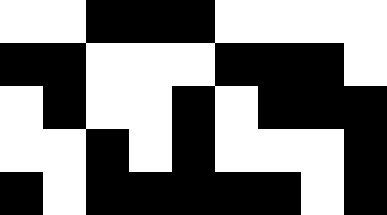[["white", "white", "black", "black", "black", "white", "white", "white", "white"], ["black", "black", "white", "white", "white", "black", "black", "black", "white"], ["white", "black", "white", "white", "black", "white", "black", "black", "black"], ["white", "white", "black", "white", "black", "white", "white", "white", "black"], ["black", "white", "black", "black", "black", "black", "black", "white", "black"]]